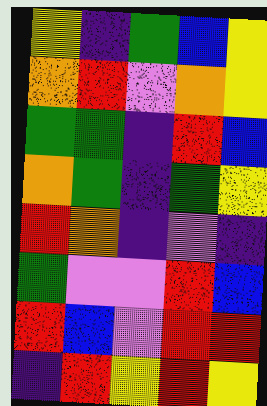[["yellow", "indigo", "green", "blue", "yellow"], ["orange", "red", "violet", "orange", "yellow"], ["green", "green", "indigo", "red", "blue"], ["orange", "green", "indigo", "green", "yellow"], ["red", "orange", "indigo", "violet", "indigo"], ["green", "violet", "violet", "red", "blue"], ["red", "blue", "violet", "red", "red"], ["indigo", "red", "yellow", "red", "yellow"]]